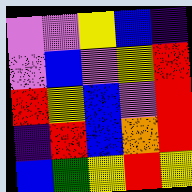[["violet", "violet", "yellow", "blue", "indigo"], ["violet", "blue", "violet", "yellow", "red"], ["red", "yellow", "blue", "violet", "red"], ["indigo", "red", "blue", "orange", "red"], ["blue", "green", "yellow", "red", "yellow"]]